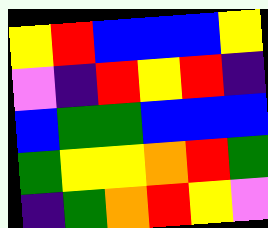[["yellow", "red", "blue", "blue", "blue", "yellow"], ["violet", "indigo", "red", "yellow", "red", "indigo"], ["blue", "green", "green", "blue", "blue", "blue"], ["green", "yellow", "yellow", "orange", "red", "green"], ["indigo", "green", "orange", "red", "yellow", "violet"]]